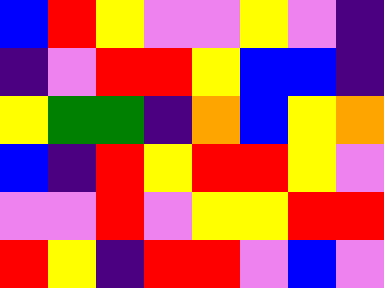[["blue", "red", "yellow", "violet", "violet", "yellow", "violet", "indigo"], ["indigo", "violet", "red", "red", "yellow", "blue", "blue", "indigo"], ["yellow", "green", "green", "indigo", "orange", "blue", "yellow", "orange"], ["blue", "indigo", "red", "yellow", "red", "red", "yellow", "violet"], ["violet", "violet", "red", "violet", "yellow", "yellow", "red", "red"], ["red", "yellow", "indigo", "red", "red", "violet", "blue", "violet"]]